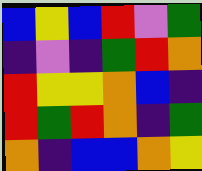[["blue", "yellow", "blue", "red", "violet", "green"], ["indigo", "violet", "indigo", "green", "red", "orange"], ["red", "yellow", "yellow", "orange", "blue", "indigo"], ["red", "green", "red", "orange", "indigo", "green"], ["orange", "indigo", "blue", "blue", "orange", "yellow"]]